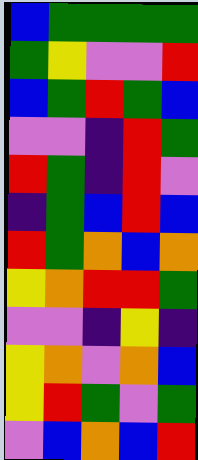[["blue", "green", "green", "green", "green"], ["green", "yellow", "violet", "violet", "red"], ["blue", "green", "red", "green", "blue"], ["violet", "violet", "indigo", "red", "green"], ["red", "green", "indigo", "red", "violet"], ["indigo", "green", "blue", "red", "blue"], ["red", "green", "orange", "blue", "orange"], ["yellow", "orange", "red", "red", "green"], ["violet", "violet", "indigo", "yellow", "indigo"], ["yellow", "orange", "violet", "orange", "blue"], ["yellow", "red", "green", "violet", "green"], ["violet", "blue", "orange", "blue", "red"]]